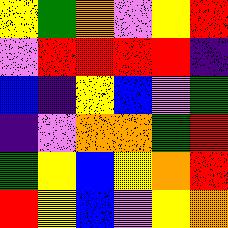[["yellow", "green", "orange", "violet", "yellow", "red"], ["violet", "red", "red", "red", "red", "indigo"], ["blue", "indigo", "yellow", "blue", "violet", "green"], ["indigo", "violet", "orange", "orange", "green", "red"], ["green", "yellow", "blue", "yellow", "orange", "red"], ["red", "yellow", "blue", "violet", "yellow", "orange"]]